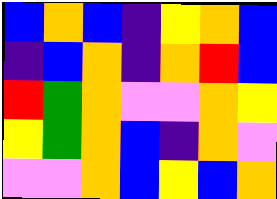[["blue", "orange", "blue", "indigo", "yellow", "orange", "blue"], ["indigo", "blue", "orange", "indigo", "orange", "red", "blue"], ["red", "green", "orange", "violet", "violet", "orange", "yellow"], ["yellow", "green", "orange", "blue", "indigo", "orange", "violet"], ["violet", "violet", "orange", "blue", "yellow", "blue", "orange"]]